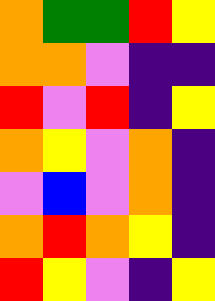[["orange", "green", "green", "red", "yellow"], ["orange", "orange", "violet", "indigo", "indigo"], ["red", "violet", "red", "indigo", "yellow"], ["orange", "yellow", "violet", "orange", "indigo"], ["violet", "blue", "violet", "orange", "indigo"], ["orange", "red", "orange", "yellow", "indigo"], ["red", "yellow", "violet", "indigo", "yellow"]]